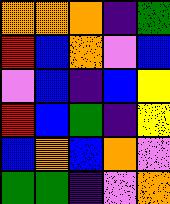[["orange", "orange", "orange", "indigo", "green"], ["red", "blue", "orange", "violet", "blue"], ["violet", "blue", "indigo", "blue", "yellow"], ["red", "blue", "green", "indigo", "yellow"], ["blue", "orange", "blue", "orange", "violet"], ["green", "green", "indigo", "violet", "orange"]]